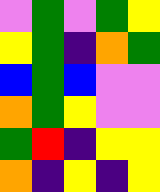[["violet", "green", "violet", "green", "yellow"], ["yellow", "green", "indigo", "orange", "green"], ["blue", "green", "blue", "violet", "violet"], ["orange", "green", "yellow", "violet", "violet"], ["green", "red", "indigo", "yellow", "yellow"], ["orange", "indigo", "yellow", "indigo", "yellow"]]